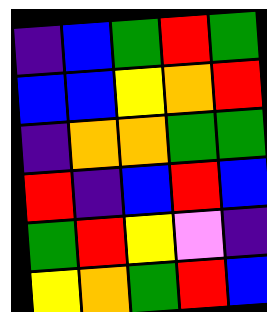[["indigo", "blue", "green", "red", "green"], ["blue", "blue", "yellow", "orange", "red"], ["indigo", "orange", "orange", "green", "green"], ["red", "indigo", "blue", "red", "blue"], ["green", "red", "yellow", "violet", "indigo"], ["yellow", "orange", "green", "red", "blue"]]